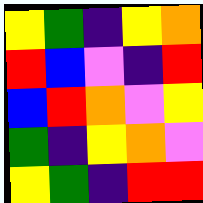[["yellow", "green", "indigo", "yellow", "orange"], ["red", "blue", "violet", "indigo", "red"], ["blue", "red", "orange", "violet", "yellow"], ["green", "indigo", "yellow", "orange", "violet"], ["yellow", "green", "indigo", "red", "red"]]